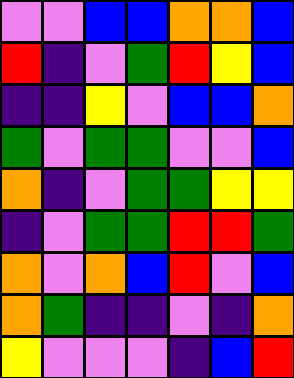[["violet", "violet", "blue", "blue", "orange", "orange", "blue"], ["red", "indigo", "violet", "green", "red", "yellow", "blue"], ["indigo", "indigo", "yellow", "violet", "blue", "blue", "orange"], ["green", "violet", "green", "green", "violet", "violet", "blue"], ["orange", "indigo", "violet", "green", "green", "yellow", "yellow"], ["indigo", "violet", "green", "green", "red", "red", "green"], ["orange", "violet", "orange", "blue", "red", "violet", "blue"], ["orange", "green", "indigo", "indigo", "violet", "indigo", "orange"], ["yellow", "violet", "violet", "violet", "indigo", "blue", "red"]]